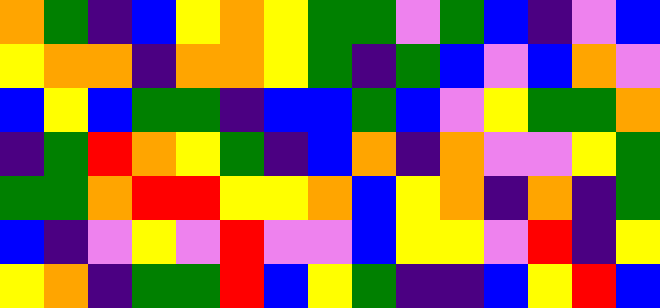[["orange", "green", "indigo", "blue", "yellow", "orange", "yellow", "green", "green", "violet", "green", "blue", "indigo", "violet", "blue"], ["yellow", "orange", "orange", "indigo", "orange", "orange", "yellow", "green", "indigo", "green", "blue", "violet", "blue", "orange", "violet"], ["blue", "yellow", "blue", "green", "green", "indigo", "blue", "blue", "green", "blue", "violet", "yellow", "green", "green", "orange"], ["indigo", "green", "red", "orange", "yellow", "green", "indigo", "blue", "orange", "indigo", "orange", "violet", "violet", "yellow", "green"], ["green", "green", "orange", "red", "red", "yellow", "yellow", "orange", "blue", "yellow", "orange", "indigo", "orange", "indigo", "green"], ["blue", "indigo", "violet", "yellow", "violet", "red", "violet", "violet", "blue", "yellow", "yellow", "violet", "red", "indigo", "yellow"], ["yellow", "orange", "indigo", "green", "green", "red", "blue", "yellow", "green", "indigo", "indigo", "blue", "yellow", "red", "blue"]]